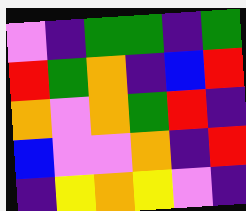[["violet", "indigo", "green", "green", "indigo", "green"], ["red", "green", "orange", "indigo", "blue", "red"], ["orange", "violet", "orange", "green", "red", "indigo"], ["blue", "violet", "violet", "orange", "indigo", "red"], ["indigo", "yellow", "orange", "yellow", "violet", "indigo"]]